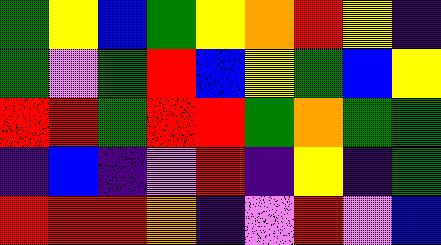[["green", "yellow", "blue", "green", "yellow", "orange", "red", "yellow", "indigo"], ["green", "violet", "green", "red", "blue", "yellow", "green", "blue", "yellow"], ["red", "red", "green", "red", "red", "green", "orange", "green", "green"], ["indigo", "blue", "indigo", "violet", "red", "indigo", "yellow", "indigo", "green"], ["red", "red", "red", "orange", "indigo", "violet", "red", "violet", "blue"]]